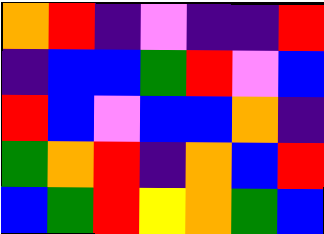[["orange", "red", "indigo", "violet", "indigo", "indigo", "red"], ["indigo", "blue", "blue", "green", "red", "violet", "blue"], ["red", "blue", "violet", "blue", "blue", "orange", "indigo"], ["green", "orange", "red", "indigo", "orange", "blue", "red"], ["blue", "green", "red", "yellow", "orange", "green", "blue"]]